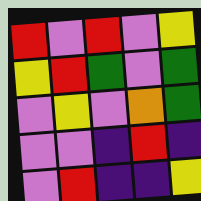[["red", "violet", "red", "violet", "yellow"], ["yellow", "red", "green", "violet", "green"], ["violet", "yellow", "violet", "orange", "green"], ["violet", "violet", "indigo", "red", "indigo"], ["violet", "red", "indigo", "indigo", "yellow"]]